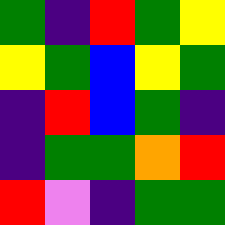[["green", "indigo", "red", "green", "yellow"], ["yellow", "green", "blue", "yellow", "green"], ["indigo", "red", "blue", "green", "indigo"], ["indigo", "green", "green", "orange", "red"], ["red", "violet", "indigo", "green", "green"]]